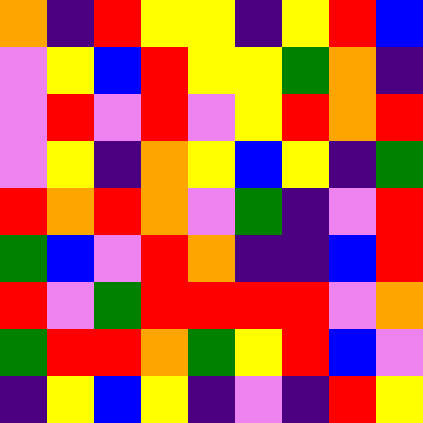[["orange", "indigo", "red", "yellow", "yellow", "indigo", "yellow", "red", "blue"], ["violet", "yellow", "blue", "red", "yellow", "yellow", "green", "orange", "indigo"], ["violet", "red", "violet", "red", "violet", "yellow", "red", "orange", "red"], ["violet", "yellow", "indigo", "orange", "yellow", "blue", "yellow", "indigo", "green"], ["red", "orange", "red", "orange", "violet", "green", "indigo", "violet", "red"], ["green", "blue", "violet", "red", "orange", "indigo", "indigo", "blue", "red"], ["red", "violet", "green", "red", "red", "red", "red", "violet", "orange"], ["green", "red", "red", "orange", "green", "yellow", "red", "blue", "violet"], ["indigo", "yellow", "blue", "yellow", "indigo", "violet", "indigo", "red", "yellow"]]